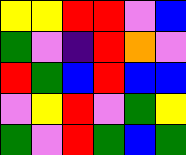[["yellow", "yellow", "red", "red", "violet", "blue"], ["green", "violet", "indigo", "red", "orange", "violet"], ["red", "green", "blue", "red", "blue", "blue"], ["violet", "yellow", "red", "violet", "green", "yellow"], ["green", "violet", "red", "green", "blue", "green"]]